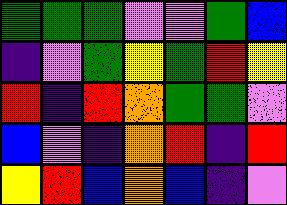[["green", "green", "green", "violet", "violet", "green", "blue"], ["indigo", "violet", "green", "yellow", "green", "red", "yellow"], ["red", "indigo", "red", "orange", "green", "green", "violet"], ["blue", "violet", "indigo", "orange", "red", "indigo", "red"], ["yellow", "red", "blue", "orange", "blue", "indigo", "violet"]]